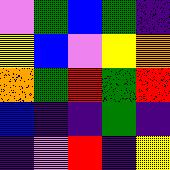[["violet", "green", "blue", "green", "indigo"], ["yellow", "blue", "violet", "yellow", "orange"], ["orange", "green", "red", "green", "red"], ["blue", "indigo", "indigo", "green", "indigo"], ["indigo", "violet", "red", "indigo", "yellow"]]